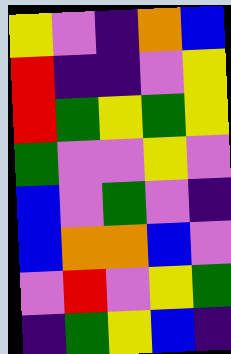[["yellow", "violet", "indigo", "orange", "blue"], ["red", "indigo", "indigo", "violet", "yellow"], ["red", "green", "yellow", "green", "yellow"], ["green", "violet", "violet", "yellow", "violet"], ["blue", "violet", "green", "violet", "indigo"], ["blue", "orange", "orange", "blue", "violet"], ["violet", "red", "violet", "yellow", "green"], ["indigo", "green", "yellow", "blue", "indigo"]]